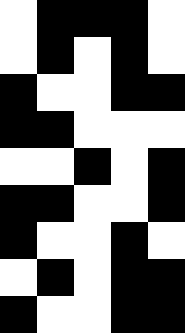[["white", "black", "black", "black", "white"], ["white", "black", "white", "black", "white"], ["black", "white", "white", "black", "black"], ["black", "black", "white", "white", "white"], ["white", "white", "black", "white", "black"], ["black", "black", "white", "white", "black"], ["black", "white", "white", "black", "white"], ["white", "black", "white", "black", "black"], ["black", "white", "white", "black", "black"]]